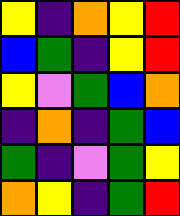[["yellow", "indigo", "orange", "yellow", "red"], ["blue", "green", "indigo", "yellow", "red"], ["yellow", "violet", "green", "blue", "orange"], ["indigo", "orange", "indigo", "green", "blue"], ["green", "indigo", "violet", "green", "yellow"], ["orange", "yellow", "indigo", "green", "red"]]